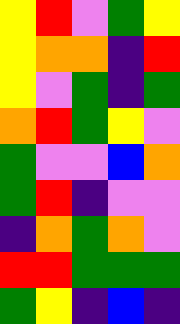[["yellow", "red", "violet", "green", "yellow"], ["yellow", "orange", "orange", "indigo", "red"], ["yellow", "violet", "green", "indigo", "green"], ["orange", "red", "green", "yellow", "violet"], ["green", "violet", "violet", "blue", "orange"], ["green", "red", "indigo", "violet", "violet"], ["indigo", "orange", "green", "orange", "violet"], ["red", "red", "green", "green", "green"], ["green", "yellow", "indigo", "blue", "indigo"]]